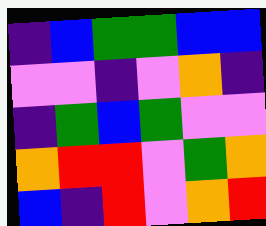[["indigo", "blue", "green", "green", "blue", "blue"], ["violet", "violet", "indigo", "violet", "orange", "indigo"], ["indigo", "green", "blue", "green", "violet", "violet"], ["orange", "red", "red", "violet", "green", "orange"], ["blue", "indigo", "red", "violet", "orange", "red"]]